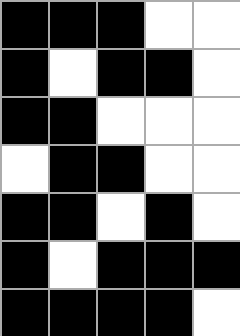[["black", "black", "black", "white", "white"], ["black", "white", "black", "black", "white"], ["black", "black", "white", "white", "white"], ["white", "black", "black", "white", "white"], ["black", "black", "white", "black", "white"], ["black", "white", "black", "black", "black"], ["black", "black", "black", "black", "white"]]